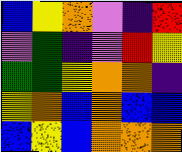[["blue", "yellow", "orange", "violet", "indigo", "red"], ["violet", "green", "indigo", "violet", "red", "yellow"], ["green", "green", "yellow", "orange", "orange", "indigo"], ["yellow", "orange", "blue", "orange", "blue", "blue"], ["blue", "yellow", "blue", "orange", "orange", "orange"]]